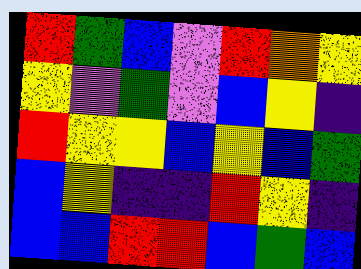[["red", "green", "blue", "violet", "red", "orange", "yellow"], ["yellow", "violet", "green", "violet", "blue", "yellow", "indigo"], ["red", "yellow", "yellow", "blue", "yellow", "blue", "green"], ["blue", "yellow", "indigo", "indigo", "red", "yellow", "indigo"], ["blue", "blue", "red", "red", "blue", "green", "blue"]]